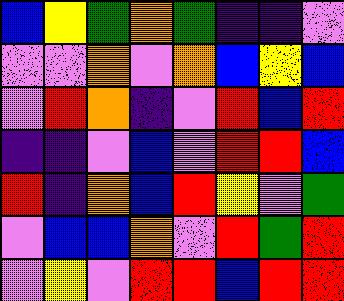[["blue", "yellow", "green", "orange", "green", "indigo", "indigo", "violet"], ["violet", "violet", "orange", "violet", "orange", "blue", "yellow", "blue"], ["violet", "red", "orange", "indigo", "violet", "red", "blue", "red"], ["indigo", "indigo", "violet", "blue", "violet", "red", "red", "blue"], ["red", "indigo", "orange", "blue", "red", "yellow", "violet", "green"], ["violet", "blue", "blue", "orange", "violet", "red", "green", "red"], ["violet", "yellow", "violet", "red", "red", "blue", "red", "red"]]